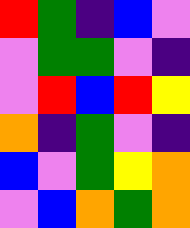[["red", "green", "indigo", "blue", "violet"], ["violet", "green", "green", "violet", "indigo"], ["violet", "red", "blue", "red", "yellow"], ["orange", "indigo", "green", "violet", "indigo"], ["blue", "violet", "green", "yellow", "orange"], ["violet", "blue", "orange", "green", "orange"]]